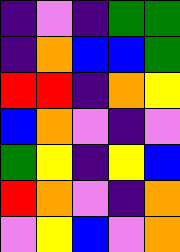[["indigo", "violet", "indigo", "green", "green"], ["indigo", "orange", "blue", "blue", "green"], ["red", "red", "indigo", "orange", "yellow"], ["blue", "orange", "violet", "indigo", "violet"], ["green", "yellow", "indigo", "yellow", "blue"], ["red", "orange", "violet", "indigo", "orange"], ["violet", "yellow", "blue", "violet", "orange"]]